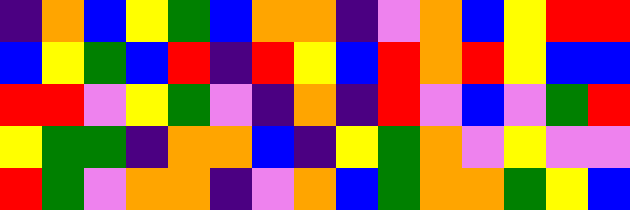[["indigo", "orange", "blue", "yellow", "green", "blue", "orange", "orange", "indigo", "violet", "orange", "blue", "yellow", "red", "red"], ["blue", "yellow", "green", "blue", "red", "indigo", "red", "yellow", "blue", "red", "orange", "red", "yellow", "blue", "blue"], ["red", "red", "violet", "yellow", "green", "violet", "indigo", "orange", "indigo", "red", "violet", "blue", "violet", "green", "red"], ["yellow", "green", "green", "indigo", "orange", "orange", "blue", "indigo", "yellow", "green", "orange", "violet", "yellow", "violet", "violet"], ["red", "green", "violet", "orange", "orange", "indigo", "violet", "orange", "blue", "green", "orange", "orange", "green", "yellow", "blue"]]